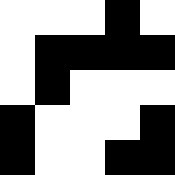[["white", "white", "white", "black", "white"], ["white", "black", "black", "black", "black"], ["white", "black", "white", "white", "white"], ["black", "white", "white", "white", "black"], ["black", "white", "white", "black", "black"]]